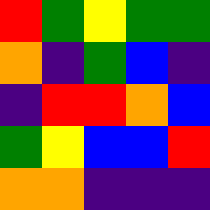[["red", "green", "yellow", "green", "green"], ["orange", "indigo", "green", "blue", "indigo"], ["indigo", "red", "red", "orange", "blue"], ["green", "yellow", "blue", "blue", "red"], ["orange", "orange", "indigo", "indigo", "indigo"]]